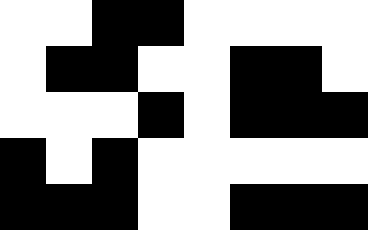[["white", "white", "black", "black", "white", "white", "white", "white"], ["white", "black", "black", "white", "white", "black", "black", "white"], ["white", "white", "white", "black", "white", "black", "black", "black"], ["black", "white", "black", "white", "white", "white", "white", "white"], ["black", "black", "black", "white", "white", "black", "black", "black"]]